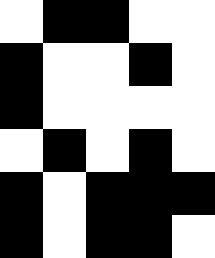[["white", "black", "black", "white", "white"], ["black", "white", "white", "black", "white"], ["black", "white", "white", "white", "white"], ["white", "black", "white", "black", "white"], ["black", "white", "black", "black", "black"], ["black", "white", "black", "black", "white"]]